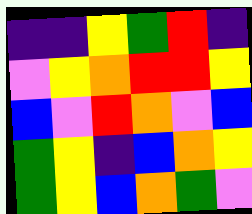[["indigo", "indigo", "yellow", "green", "red", "indigo"], ["violet", "yellow", "orange", "red", "red", "yellow"], ["blue", "violet", "red", "orange", "violet", "blue"], ["green", "yellow", "indigo", "blue", "orange", "yellow"], ["green", "yellow", "blue", "orange", "green", "violet"]]